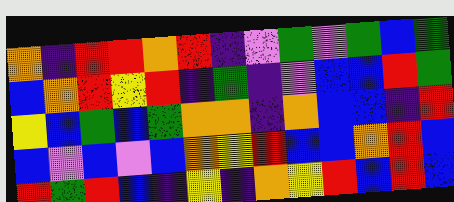[["orange", "indigo", "red", "red", "orange", "red", "indigo", "violet", "green", "violet", "green", "blue", "green"], ["blue", "orange", "red", "yellow", "red", "indigo", "green", "indigo", "violet", "blue", "blue", "red", "green"], ["yellow", "blue", "green", "blue", "green", "orange", "orange", "indigo", "orange", "blue", "blue", "indigo", "red"], ["blue", "violet", "blue", "violet", "blue", "orange", "yellow", "red", "blue", "blue", "orange", "red", "blue"], ["red", "green", "red", "blue", "indigo", "yellow", "indigo", "orange", "yellow", "red", "blue", "red", "blue"]]